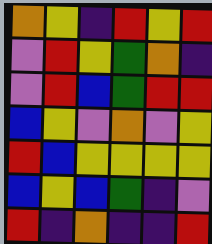[["orange", "yellow", "indigo", "red", "yellow", "red"], ["violet", "red", "yellow", "green", "orange", "indigo"], ["violet", "red", "blue", "green", "red", "red"], ["blue", "yellow", "violet", "orange", "violet", "yellow"], ["red", "blue", "yellow", "yellow", "yellow", "yellow"], ["blue", "yellow", "blue", "green", "indigo", "violet"], ["red", "indigo", "orange", "indigo", "indigo", "red"]]